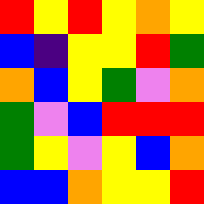[["red", "yellow", "red", "yellow", "orange", "yellow"], ["blue", "indigo", "yellow", "yellow", "red", "green"], ["orange", "blue", "yellow", "green", "violet", "orange"], ["green", "violet", "blue", "red", "red", "red"], ["green", "yellow", "violet", "yellow", "blue", "orange"], ["blue", "blue", "orange", "yellow", "yellow", "red"]]